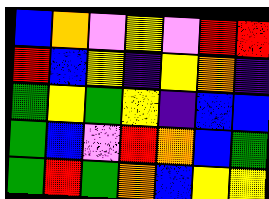[["blue", "orange", "violet", "yellow", "violet", "red", "red"], ["red", "blue", "yellow", "indigo", "yellow", "orange", "indigo"], ["green", "yellow", "green", "yellow", "indigo", "blue", "blue"], ["green", "blue", "violet", "red", "orange", "blue", "green"], ["green", "red", "green", "orange", "blue", "yellow", "yellow"]]